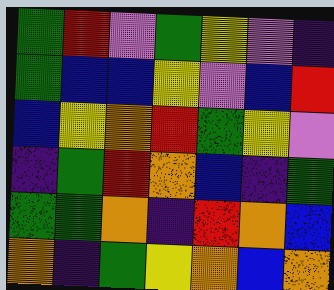[["green", "red", "violet", "green", "yellow", "violet", "indigo"], ["green", "blue", "blue", "yellow", "violet", "blue", "red"], ["blue", "yellow", "orange", "red", "green", "yellow", "violet"], ["indigo", "green", "red", "orange", "blue", "indigo", "green"], ["green", "green", "orange", "indigo", "red", "orange", "blue"], ["orange", "indigo", "green", "yellow", "orange", "blue", "orange"]]